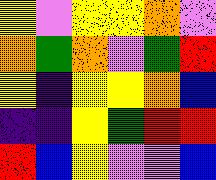[["yellow", "violet", "yellow", "yellow", "orange", "violet"], ["orange", "green", "orange", "violet", "green", "red"], ["yellow", "indigo", "yellow", "yellow", "orange", "blue"], ["indigo", "indigo", "yellow", "green", "red", "red"], ["red", "blue", "yellow", "violet", "violet", "blue"]]